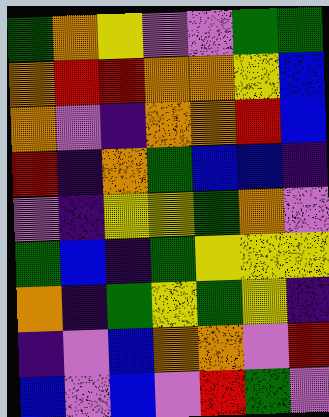[["green", "orange", "yellow", "violet", "violet", "green", "green"], ["orange", "red", "red", "orange", "orange", "yellow", "blue"], ["orange", "violet", "indigo", "orange", "orange", "red", "blue"], ["red", "indigo", "orange", "green", "blue", "blue", "indigo"], ["violet", "indigo", "yellow", "yellow", "green", "orange", "violet"], ["green", "blue", "indigo", "green", "yellow", "yellow", "yellow"], ["orange", "indigo", "green", "yellow", "green", "yellow", "indigo"], ["indigo", "violet", "blue", "orange", "orange", "violet", "red"], ["blue", "violet", "blue", "violet", "red", "green", "violet"]]